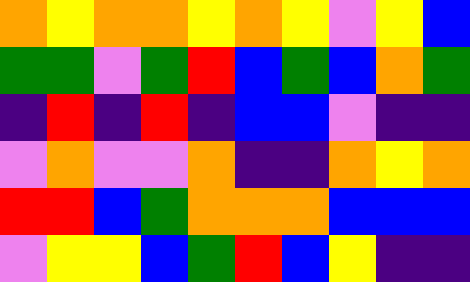[["orange", "yellow", "orange", "orange", "yellow", "orange", "yellow", "violet", "yellow", "blue"], ["green", "green", "violet", "green", "red", "blue", "green", "blue", "orange", "green"], ["indigo", "red", "indigo", "red", "indigo", "blue", "blue", "violet", "indigo", "indigo"], ["violet", "orange", "violet", "violet", "orange", "indigo", "indigo", "orange", "yellow", "orange"], ["red", "red", "blue", "green", "orange", "orange", "orange", "blue", "blue", "blue"], ["violet", "yellow", "yellow", "blue", "green", "red", "blue", "yellow", "indigo", "indigo"]]